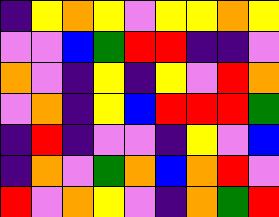[["indigo", "yellow", "orange", "yellow", "violet", "yellow", "yellow", "orange", "yellow"], ["violet", "violet", "blue", "green", "red", "red", "indigo", "indigo", "violet"], ["orange", "violet", "indigo", "yellow", "indigo", "yellow", "violet", "red", "orange"], ["violet", "orange", "indigo", "yellow", "blue", "red", "red", "red", "green"], ["indigo", "red", "indigo", "violet", "violet", "indigo", "yellow", "violet", "blue"], ["indigo", "orange", "violet", "green", "orange", "blue", "orange", "red", "violet"], ["red", "violet", "orange", "yellow", "violet", "indigo", "orange", "green", "red"]]